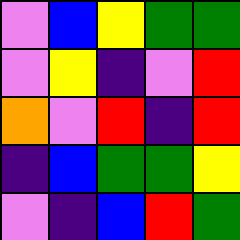[["violet", "blue", "yellow", "green", "green"], ["violet", "yellow", "indigo", "violet", "red"], ["orange", "violet", "red", "indigo", "red"], ["indigo", "blue", "green", "green", "yellow"], ["violet", "indigo", "blue", "red", "green"]]